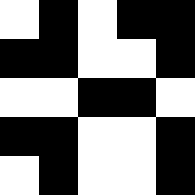[["white", "black", "white", "black", "black"], ["black", "black", "white", "white", "black"], ["white", "white", "black", "black", "white"], ["black", "black", "white", "white", "black"], ["white", "black", "white", "white", "black"]]